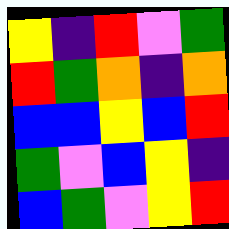[["yellow", "indigo", "red", "violet", "green"], ["red", "green", "orange", "indigo", "orange"], ["blue", "blue", "yellow", "blue", "red"], ["green", "violet", "blue", "yellow", "indigo"], ["blue", "green", "violet", "yellow", "red"]]